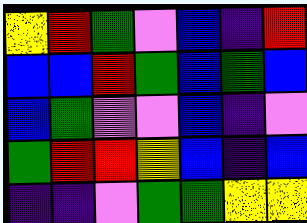[["yellow", "red", "green", "violet", "blue", "indigo", "red"], ["blue", "blue", "red", "green", "blue", "green", "blue"], ["blue", "green", "violet", "violet", "blue", "indigo", "violet"], ["green", "red", "red", "yellow", "blue", "indigo", "blue"], ["indigo", "indigo", "violet", "green", "green", "yellow", "yellow"]]